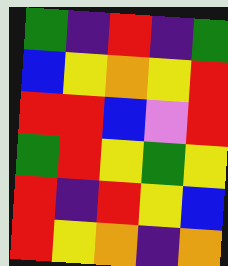[["green", "indigo", "red", "indigo", "green"], ["blue", "yellow", "orange", "yellow", "red"], ["red", "red", "blue", "violet", "red"], ["green", "red", "yellow", "green", "yellow"], ["red", "indigo", "red", "yellow", "blue"], ["red", "yellow", "orange", "indigo", "orange"]]